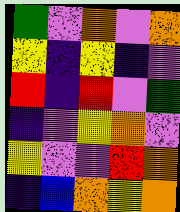[["green", "violet", "orange", "violet", "orange"], ["yellow", "indigo", "yellow", "indigo", "violet"], ["red", "indigo", "red", "violet", "green"], ["indigo", "violet", "yellow", "orange", "violet"], ["yellow", "violet", "violet", "red", "orange"], ["indigo", "blue", "orange", "yellow", "orange"]]